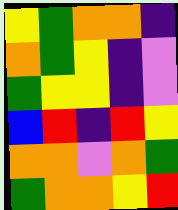[["yellow", "green", "orange", "orange", "indigo"], ["orange", "green", "yellow", "indigo", "violet"], ["green", "yellow", "yellow", "indigo", "violet"], ["blue", "red", "indigo", "red", "yellow"], ["orange", "orange", "violet", "orange", "green"], ["green", "orange", "orange", "yellow", "red"]]